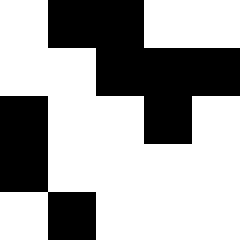[["white", "black", "black", "white", "white"], ["white", "white", "black", "black", "black"], ["black", "white", "white", "black", "white"], ["black", "white", "white", "white", "white"], ["white", "black", "white", "white", "white"]]